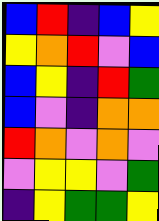[["blue", "red", "indigo", "blue", "yellow"], ["yellow", "orange", "red", "violet", "blue"], ["blue", "yellow", "indigo", "red", "green"], ["blue", "violet", "indigo", "orange", "orange"], ["red", "orange", "violet", "orange", "violet"], ["violet", "yellow", "yellow", "violet", "green"], ["indigo", "yellow", "green", "green", "yellow"]]